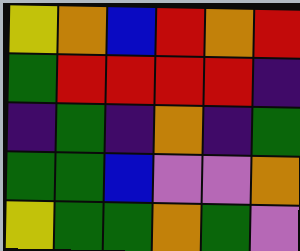[["yellow", "orange", "blue", "red", "orange", "red"], ["green", "red", "red", "red", "red", "indigo"], ["indigo", "green", "indigo", "orange", "indigo", "green"], ["green", "green", "blue", "violet", "violet", "orange"], ["yellow", "green", "green", "orange", "green", "violet"]]